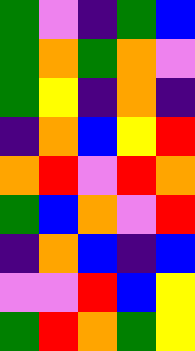[["green", "violet", "indigo", "green", "blue"], ["green", "orange", "green", "orange", "violet"], ["green", "yellow", "indigo", "orange", "indigo"], ["indigo", "orange", "blue", "yellow", "red"], ["orange", "red", "violet", "red", "orange"], ["green", "blue", "orange", "violet", "red"], ["indigo", "orange", "blue", "indigo", "blue"], ["violet", "violet", "red", "blue", "yellow"], ["green", "red", "orange", "green", "yellow"]]